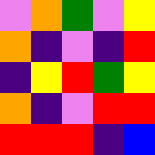[["violet", "orange", "green", "violet", "yellow"], ["orange", "indigo", "violet", "indigo", "red"], ["indigo", "yellow", "red", "green", "yellow"], ["orange", "indigo", "violet", "red", "red"], ["red", "red", "red", "indigo", "blue"]]